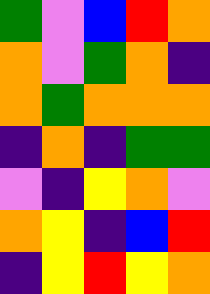[["green", "violet", "blue", "red", "orange"], ["orange", "violet", "green", "orange", "indigo"], ["orange", "green", "orange", "orange", "orange"], ["indigo", "orange", "indigo", "green", "green"], ["violet", "indigo", "yellow", "orange", "violet"], ["orange", "yellow", "indigo", "blue", "red"], ["indigo", "yellow", "red", "yellow", "orange"]]